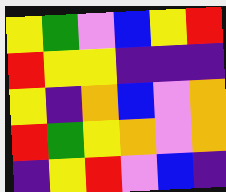[["yellow", "green", "violet", "blue", "yellow", "red"], ["red", "yellow", "yellow", "indigo", "indigo", "indigo"], ["yellow", "indigo", "orange", "blue", "violet", "orange"], ["red", "green", "yellow", "orange", "violet", "orange"], ["indigo", "yellow", "red", "violet", "blue", "indigo"]]